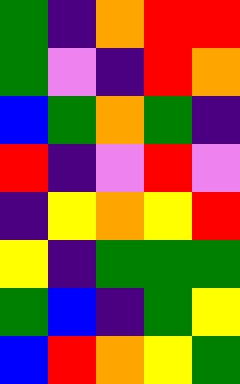[["green", "indigo", "orange", "red", "red"], ["green", "violet", "indigo", "red", "orange"], ["blue", "green", "orange", "green", "indigo"], ["red", "indigo", "violet", "red", "violet"], ["indigo", "yellow", "orange", "yellow", "red"], ["yellow", "indigo", "green", "green", "green"], ["green", "blue", "indigo", "green", "yellow"], ["blue", "red", "orange", "yellow", "green"]]